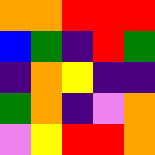[["orange", "orange", "red", "red", "red"], ["blue", "green", "indigo", "red", "green"], ["indigo", "orange", "yellow", "indigo", "indigo"], ["green", "orange", "indigo", "violet", "orange"], ["violet", "yellow", "red", "red", "orange"]]